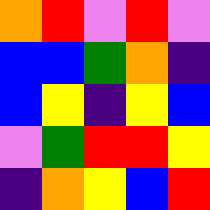[["orange", "red", "violet", "red", "violet"], ["blue", "blue", "green", "orange", "indigo"], ["blue", "yellow", "indigo", "yellow", "blue"], ["violet", "green", "red", "red", "yellow"], ["indigo", "orange", "yellow", "blue", "red"]]